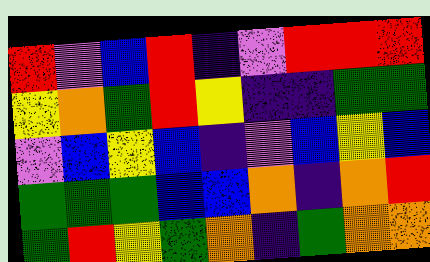[["red", "violet", "blue", "red", "indigo", "violet", "red", "red", "red"], ["yellow", "orange", "green", "red", "yellow", "indigo", "indigo", "green", "green"], ["violet", "blue", "yellow", "blue", "indigo", "violet", "blue", "yellow", "blue"], ["green", "green", "green", "blue", "blue", "orange", "indigo", "orange", "red"], ["green", "red", "yellow", "green", "orange", "indigo", "green", "orange", "orange"]]